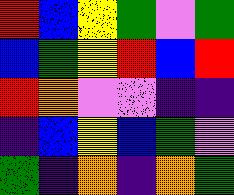[["red", "blue", "yellow", "green", "violet", "green"], ["blue", "green", "yellow", "red", "blue", "red"], ["red", "orange", "violet", "violet", "indigo", "indigo"], ["indigo", "blue", "yellow", "blue", "green", "violet"], ["green", "indigo", "orange", "indigo", "orange", "green"]]